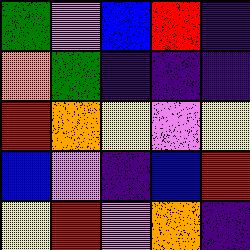[["green", "violet", "blue", "red", "indigo"], ["orange", "green", "indigo", "indigo", "indigo"], ["red", "orange", "yellow", "violet", "yellow"], ["blue", "violet", "indigo", "blue", "red"], ["yellow", "red", "violet", "orange", "indigo"]]